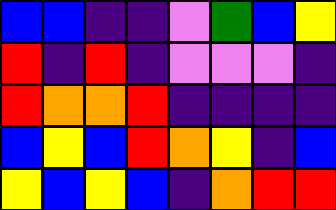[["blue", "blue", "indigo", "indigo", "violet", "green", "blue", "yellow"], ["red", "indigo", "red", "indigo", "violet", "violet", "violet", "indigo"], ["red", "orange", "orange", "red", "indigo", "indigo", "indigo", "indigo"], ["blue", "yellow", "blue", "red", "orange", "yellow", "indigo", "blue"], ["yellow", "blue", "yellow", "blue", "indigo", "orange", "red", "red"]]